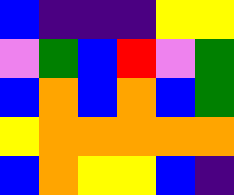[["blue", "indigo", "indigo", "indigo", "yellow", "yellow"], ["violet", "green", "blue", "red", "violet", "green"], ["blue", "orange", "blue", "orange", "blue", "green"], ["yellow", "orange", "orange", "orange", "orange", "orange"], ["blue", "orange", "yellow", "yellow", "blue", "indigo"]]